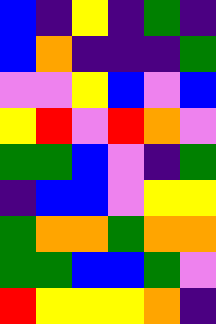[["blue", "indigo", "yellow", "indigo", "green", "indigo"], ["blue", "orange", "indigo", "indigo", "indigo", "green"], ["violet", "violet", "yellow", "blue", "violet", "blue"], ["yellow", "red", "violet", "red", "orange", "violet"], ["green", "green", "blue", "violet", "indigo", "green"], ["indigo", "blue", "blue", "violet", "yellow", "yellow"], ["green", "orange", "orange", "green", "orange", "orange"], ["green", "green", "blue", "blue", "green", "violet"], ["red", "yellow", "yellow", "yellow", "orange", "indigo"]]